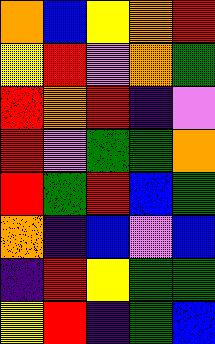[["orange", "blue", "yellow", "orange", "red"], ["yellow", "red", "violet", "orange", "green"], ["red", "orange", "red", "indigo", "violet"], ["red", "violet", "green", "green", "orange"], ["red", "green", "red", "blue", "green"], ["orange", "indigo", "blue", "violet", "blue"], ["indigo", "red", "yellow", "green", "green"], ["yellow", "red", "indigo", "green", "blue"]]